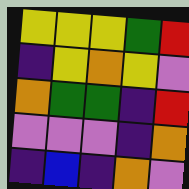[["yellow", "yellow", "yellow", "green", "red"], ["indigo", "yellow", "orange", "yellow", "violet"], ["orange", "green", "green", "indigo", "red"], ["violet", "violet", "violet", "indigo", "orange"], ["indigo", "blue", "indigo", "orange", "violet"]]